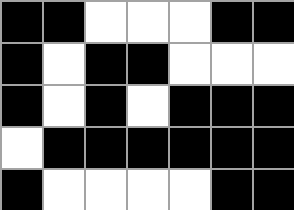[["black", "black", "white", "white", "white", "black", "black"], ["black", "white", "black", "black", "white", "white", "white"], ["black", "white", "black", "white", "black", "black", "black"], ["white", "black", "black", "black", "black", "black", "black"], ["black", "white", "white", "white", "white", "black", "black"]]